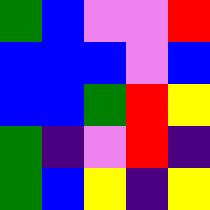[["green", "blue", "violet", "violet", "red"], ["blue", "blue", "blue", "violet", "blue"], ["blue", "blue", "green", "red", "yellow"], ["green", "indigo", "violet", "red", "indigo"], ["green", "blue", "yellow", "indigo", "yellow"]]